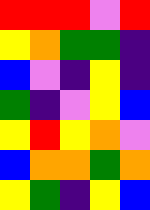[["red", "red", "red", "violet", "red"], ["yellow", "orange", "green", "green", "indigo"], ["blue", "violet", "indigo", "yellow", "indigo"], ["green", "indigo", "violet", "yellow", "blue"], ["yellow", "red", "yellow", "orange", "violet"], ["blue", "orange", "orange", "green", "orange"], ["yellow", "green", "indigo", "yellow", "blue"]]